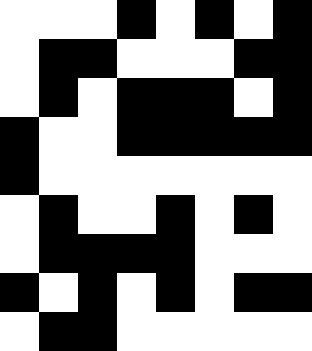[["white", "white", "white", "black", "white", "black", "white", "black"], ["white", "black", "black", "white", "white", "white", "black", "black"], ["white", "black", "white", "black", "black", "black", "white", "black"], ["black", "white", "white", "black", "black", "black", "black", "black"], ["black", "white", "white", "white", "white", "white", "white", "white"], ["white", "black", "white", "white", "black", "white", "black", "white"], ["white", "black", "black", "black", "black", "white", "white", "white"], ["black", "white", "black", "white", "black", "white", "black", "black"], ["white", "black", "black", "white", "white", "white", "white", "white"]]